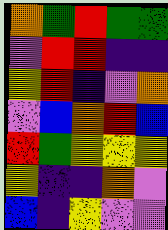[["orange", "green", "red", "green", "green"], ["violet", "red", "red", "indigo", "indigo"], ["yellow", "red", "indigo", "violet", "orange"], ["violet", "blue", "orange", "red", "blue"], ["red", "green", "yellow", "yellow", "yellow"], ["yellow", "indigo", "indigo", "orange", "violet"], ["blue", "indigo", "yellow", "violet", "violet"]]